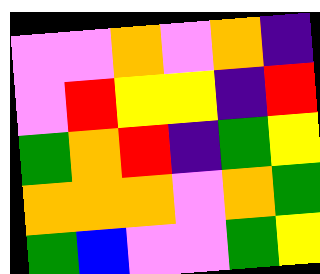[["violet", "violet", "orange", "violet", "orange", "indigo"], ["violet", "red", "yellow", "yellow", "indigo", "red"], ["green", "orange", "red", "indigo", "green", "yellow"], ["orange", "orange", "orange", "violet", "orange", "green"], ["green", "blue", "violet", "violet", "green", "yellow"]]